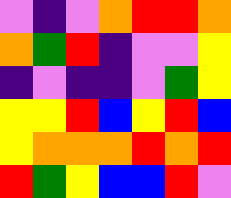[["violet", "indigo", "violet", "orange", "red", "red", "orange"], ["orange", "green", "red", "indigo", "violet", "violet", "yellow"], ["indigo", "violet", "indigo", "indigo", "violet", "green", "yellow"], ["yellow", "yellow", "red", "blue", "yellow", "red", "blue"], ["yellow", "orange", "orange", "orange", "red", "orange", "red"], ["red", "green", "yellow", "blue", "blue", "red", "violet"]]